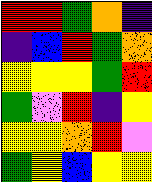[["red", "red", "green", "orange", "indigo"], ["indigo", "blue", "red", "green", "orange"], ["yellow", "yellow", "yellow", "green", "red"], ["green", "violet", "red", "indigo", "yellow"], ["yellow", "yellow", "orange", "red", "violet"], ["green", "yellow", "blue", "yellow", "yellow"]]